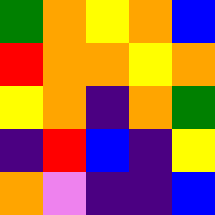[["green", "orange", "yellow", "orange", "blue"], ["red", "orange", "orange", "yellow", "orange"], ["yellow", "orange", "indigo", "orange", "green"], ["indigo", "red", "blue", "indigo", "yellow"], ["orange", "violet", "indigo", "indigo", "blue"]]